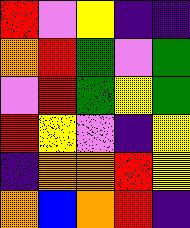[["red", "violet", "yellow", "indigo", "indigo"], ["orange", "red", "green", "violet", "green"], ["violet", "red", "green", "yellow", "green"], ["red", "yellow", "violet", "indigo", "yellow"], ["indigo", "orange", "orange", "red", "yellow"], ["orange", "blue", "orange", "red", "indigo"]]